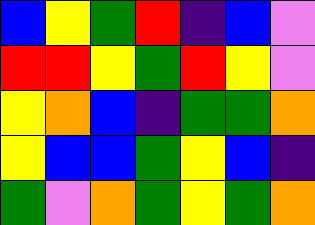[["blue", "yellow", "green", "red", "indigo", "blue", "violet"], ["red", "red", "yellow", "green", "red", "yellow", "violet"], ["yellow", "orange", "blue", "indigo", "green", "green", "orange"], ["yellow", "blue", "blue", "green", "yellow", "blue", "indigo"], ["green", "violet", "orange", "green", "yellow", "green", "orange"]]